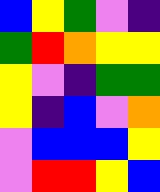[["blue", "yellow", "green", "violet", "indigo"], ["green", "red", "orange", "yellow", "yellow"], ["yellow", "violet", "indigo", "green", "green"], ["yellow", "indigo", "blue", "violet", "orange"], ["violet", "blue", "blue", "blue", "yellow"], ["violet", "red", "red", "yellow", "blue"]]